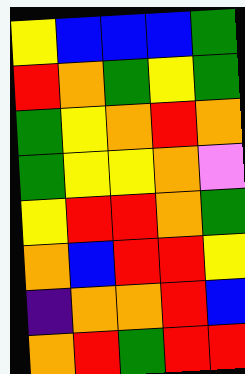[["yellow", "blue", "blue", "blue", "green"], ["red", "orange", "green", "yellow", "green"], ["green", "yellow", "orange", "red", "orange"], ["green", "yellow", "yellow", "orange", "violet"], ["yellow", "red", "red", "orange", "green"], ["orange", "blue", "red", "red", "yellow"], ["indigo", "orange", "orange", "red", "blue"], ["orange", "red", "green", "red", "red"]]